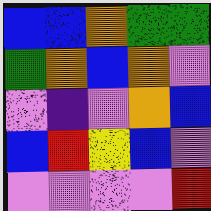[["blue", "blue", "orange", "green", "green"], ["green", "orange", "blue", "orange", "violet"], ["violet", "indigo", "violet", "orange", "blue"], ["blue", "red", "yellow", "blue", "violet"], ["violet", "violet", "violet", "violet", "red"]]